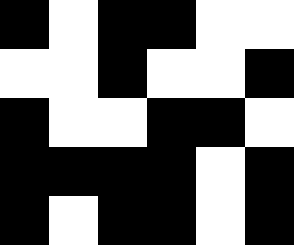[["black", "white", "black", "black", "white", "white"], ["white", "white", "black", "white", "white", "black"], ["black", "white", "white", "black", "black", "white"], ["black", "black", "black", "black", "white", "black"], ["black", "white", "black", "black", "white", "black"]]